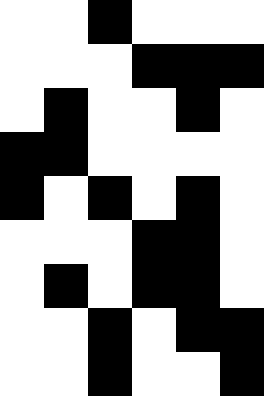[["white", "white", "black", "white", "white", "white"], ["white", "white", "white", "black", "black", "black"], ["white", "black", "white", "white", "black", "white"], ["black", "black", "white", "white", "white", "white"], ["black", "white", "black", "white", "black", "white"], ["white", "white", "white", "black", "black", "white"], ["white", "black", "white", "black", "black", "white"], ["white", "white", "black", "white", "black", "black"], ["white", "white", "black", "white", "white", "black"]]